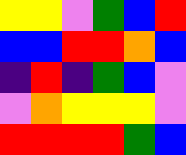[["yellow", "yellow", "violet", "green", "blue", "red"], ["blue", "blue", "red", "red", "orange", "blue"], ["indigo", "red", "indigo", "green", "blue", "violet"], ["violet", "orange", "yellow", "yellow", "yellow", "violet"], ["red", "red", "red", "red", "green", "blue"]]